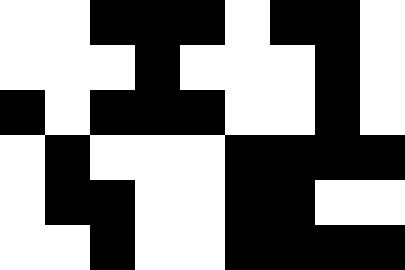[["white", "white", "black", "black", "black", "white", "black", "black", "white"], ["white", "white", "white", "black", "white", "white", "white", "black", "white"], ["black", "white", "black", "black", "black", "white", "white", "black", "white"], ["white", "black", "white", "white", "white", "black", "black", "black", "black"], ["white", "black", "black", "white", "white", "black", "black", "white", "white"], ["white", "white", "black", "white", "white", "black", "black", "black", "black"]]